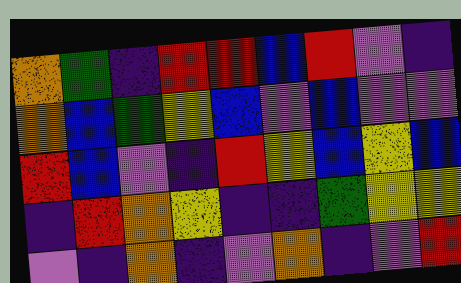[["orange", "green", "indigo", "red", "red", "blue", "red", "violet", "indigo"], ["orange", "blue", "green", "yellow", "blue", "violet", "blue", "violet", "violet"], ["red", "blue", "violet", "indigo", "red", "yellow", "blue", "yellow", "blue"], ["indigo", "red", "orange", "yellow", "indigo", "indigo", "green", "yellow", "yellow"], ["violet", "indigo", "orange", "indigo", "violet", "orange", "indigo", "violet", "red"]]